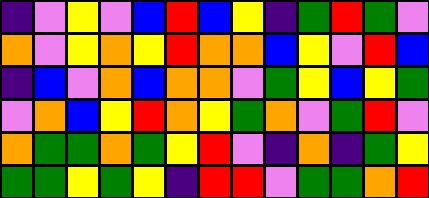[["indigo", "violet", "yellow", "violet", "blue", "red", "blue", "yellow", "indigo", "green", "red", "green", "violet"], ["orange", "violet", "yellow", "orange", "yellow", "red", "orange", "orange", "blue", "yellow", "violet", "red", "blue"], ["indigo", "blue", "violet", "orange", "blue", "orange", "orange", "violet", "green", "yellow", "blue", "yellow", "green"], ["violet", "orange", "blue", "yellow", "red", "orange", "yellow", "green", "orange", "violet", "green", "red", "violet"], ["orange", "green", "green", "orange", "green", "yellow", "red", "violet", "indigo", "orange", "indigo", "green", "yellow"], ["green", "green", "yellow", "green", "yellow", "indigo", "red", "red", "violet", "green", "green", "orange", "red"]]